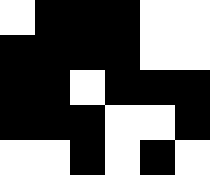[["white", "black", "black", "black", "white", "white"], ["black", "black", "black", "black", "white", "white"], ["black", "black", "white", "black", "black", "black"], ["black", "black", "black", "white", "white", "black"], ["white", "white", "black", "white", "black", "white"]]